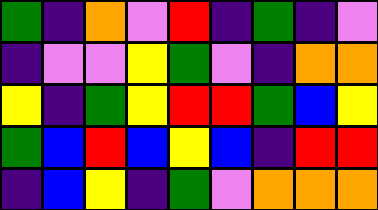[["green", "indigo", "orange", "violet", "red", "indigo", "green", "indigo", "violet"], ["indigo", "violet", "violet", "yellow", "green", "violet", "indigo", "orange", "orange"], ["yellow", "indigo", "green", "yellow", "red", "red", "green", "blue", "yellow"], ["green", "blue", "red", "blue", "yellow", "blue", "indigo", "red", "red"], ["indigo", "blue", "yellow", "indigo", "green", "violet", "orange", "orange", "orange"]]